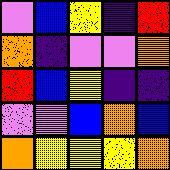[["violet", "blue", "yellow", "indigo", "red"], ["orange", "indigo", "violet", "violet", "orange"], ["red", "blue", "yellow", "indigo", "indigo"], ["violet", "violet", "blue", "orange", "blue"], ["orange", "yellow", "yellow", "yellow", "orange"]]